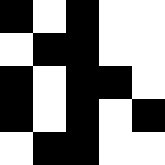[["black", "white", "black", "white", "white"], ["white", "black", "black", "white", "white"], ["black", "white", "black", "black", "white"], ["black", "white", "black", "white", "black"], ["white", "black", "black", "white", "white"]]